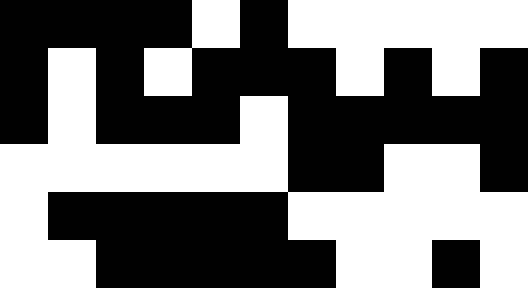[["black", "black", "black", "black", "white", "black", "white", "white", "white", "white", "white"], ["black", "white", "black", "white", "black", "black", "black", "white", "black", "white", "black"], ["black", "white", "black", "black", "black", "white", "black", "black", "black", "black", "black"], ["white", "white", "white", "white", "white", "white", "black", "black", "white", "white", "black"], ["white", "black", "black", "black", "black", "black", "white", "white", "white", "white", "white"], ["white", "white", "black", "black", "black", "black", "black", "white", "white", "black", "white"]]